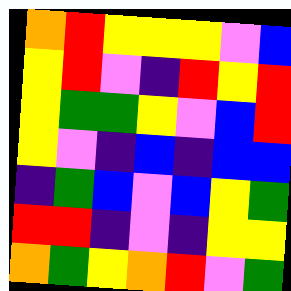[["orange", "red", "yellow", "yellow", "yellow", "violet", "blue"], ["yellow", "red", "violet", "indigo", "red", "yellow", "red"], ["yellow", "green", "green", "yellow", "violet", "blue", "red"], ["yellow", "violet", "indigo", "blue", "indigo", "blue", "blue"], ["indigo", "green", "blue", "violet", "blue", "yellow", "green"], ["red", "red", "indigo", "violet", "indigo", "yellow", "yellow"], ["orange", "green", "yellow", "orange", "red", "violet", "green"]]